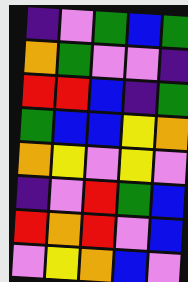[["indigo", "violet", "green", "blue", "green"], ["orange", "green", "violet", "violet", "indigo"], ["red", "red", "blue", "indigo", "green"], ["green", "blue", "blue", "yellow", "orange"], ["orange", "yellow", "violet", "yellow", "violet"], ["indigo", "violet", "red", "green", "blue"], ["red", "orange", "red", "violet", "blue"], ["violet", "yellow", "orange", "blue", "violet"]]